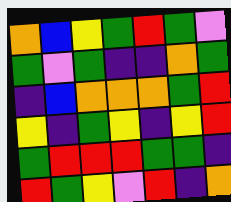[["orange", "blue", "yellow", "green", "red", "green", "violet"], ["green", "violet", "green", "indigo", "indigo", "orange", "green"], ["indigo", "blue", "orange", "orange", "orange", "green", "red"], ["yellow", "indigo", "green", "yellow", "indigo", "yellow", "red"], ["green", "red", "red", "red", "green", "green", "indigo"], ["red", "green", "yellow", "violet", "red", "indigo", "orange"]]